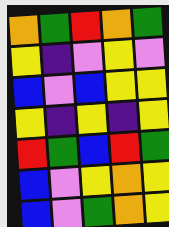[["orange", "green", "red", "orange", "green"], ["yellow", "indigo", "violet", "yellow", "violet"], ["blue", "violet", "blue", "yellow", "yellow"], ["yellow", "indigo", "yellow", "indigo", "yellow"], ["red", "green", "blue", "red", "green"], ["blue", "violet", "yellow", "orange", "yellow"], ["blue", "violet", "green", "orange", "yellow"]]